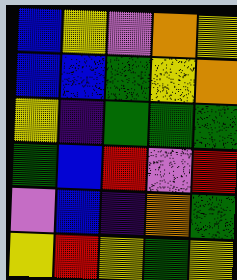[["blue", "yellow", "violet", "orange", "yellow"], ["blue", "blue", "green", "yellow", "orange"], ["yellow", "indigo", "green", "green", "green"], ["green", "blue", "red", "violet", "red"], ["violet", "blue", "indigo", "orange", "green"], ["yellow", "red", "yellow", "green", "yellow"]]